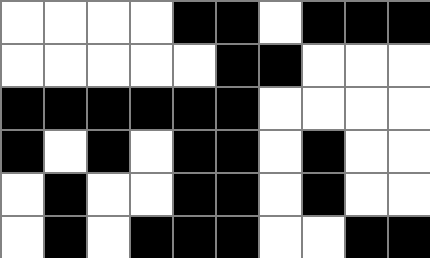[["white", "white", "white", "white", "black", "black", "white", "black", "black", "black"], ["white", "white", "white", "white", "white", "black", "black", "white", "white", "white"], ["black", "black", "black", "black", "black", "black", "white", "white", "white", "white"], ["black", "white", "black", "white", "black", "black", "white", "black", "white", "white"], ["white", "black", "white", "white", "black", "black", "white", "black", "white", "white"], ["white", "black", "white", "black", "black", "black", "white", "white", "black", "black"]]